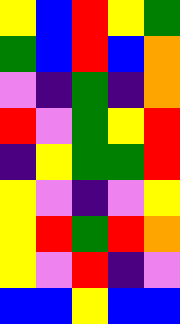[["yellow", "blue", "red", "yellow", "green"], ["green", "blue", "red", "blue", "orange"], ["violet", "indigo", "green", "indigo", "orange"], ["red", "violet", "green", "yellow", "red"], ["indigo", "yellow", "green", "green", "red"], ["yellow", "violet", "indigo", "violet", "yellow"], ["yellow", "red", "green", "red", "orange"], ["yellow", "violet", "red", "indigo", "violet"], ["blue", "blue", "yellow", "blue", "blue"]]